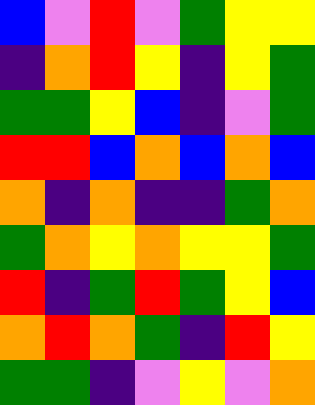[["blue", "violet", "red", "violet", "green", "yellow", "yellow"], ["indigo", "orange", "red", "yellow", "indigo", "yellow", "green"], ["green", "green", "yellow", "blue", "indigo", "violet", "green"], ["red", "red", "blue", "orange", "blue", "orange", "blue"], ["orange", "indigo", "orange", "indigo", "indigo", "green", "orange"], ["green", "orange", "yellow", "orange", "yellow", "yellow", "green"], ["red", "indigo", "green", "red", "green", "yellow", "blue"], ["orange", "red", "orange", "green", "indigo", "red", "yellow"], ["green", "green", "indigo", "violet", "yellow", "violet", "orange"]]